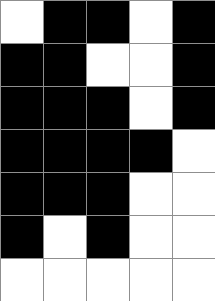[["white", "black", "black", "white", "black"], ["black", "black", "white", "white", "black"], ["black", "black", "black", "white", "black"], ["black", "black", "black", "black", "white"], ["black", "black", "black", "white", "white"], ["black", "white", "black", "white", "white"], ["white", "white", "white", "white", "white"]]